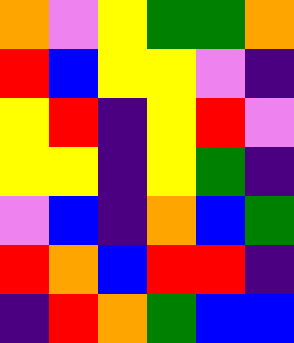[["orange", "violet", "yellow", "green", "green", "orange"], ["red", "blue", "yellow", "yellow", "violet", "indigo"], ["yellow", "red", "indigo", "yellow", "red", "violet"], ["yellow", "yellow", "indigo", "yellow", "green", "indigo"], ["violet", "blue", "indigo", "orange", "blue", "green"], ["red", "orange", "blue", "red", "red", "indigo"], ["indigo", "red", "orange", "green", "blue", "blue"]]